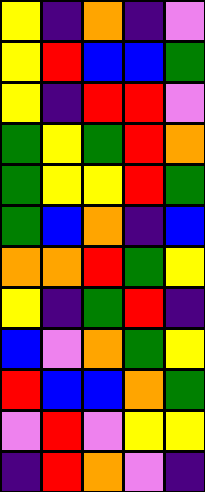[["yellow", "indigo", "orange", "indigo", "violet"], ["yellow", "red", "blue", "blue", "green"], ["yellow", "indigo", "red", "red", "violet"], ["green", "yellow", "green", "red", "orange"], ["green", "yellow", "yellow", "red", "green"], ["green", "blue", "orange", "indigo", "blue"], ["orange", "orange", "red", "green", "yellow"], ["yellow", "indigo", "green", "red", "indigo"], ["blue", "violet", "orange", "green", "yellow"], ["red", "blue", "blue", "orange", "green"], ["violet", "red", "violet", "yellow", "yellow"], ["indigo", "red", "orange", "violet", "indigo"]]